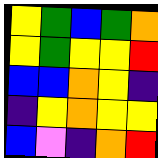[["yellow", "green", "blue", "green", "orange"], ["yellow", "green", "yellow", "yellow", "red"], ["blue", "blue", "orange", "yellow", "indigo"], ["indigo", "yellow", "orange", "yellow", "yellow"], ["blue", "violet", "indigo", "orange", "red"]]